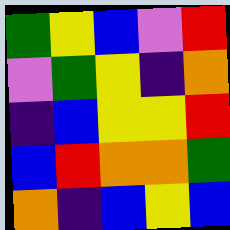[["green", "yellow", "blue", "violet", "red"], ["violet", "green", "yellow", "indigo", "orange"], ["indigo", "blue", "yellow", "yellow", "red"], ["blue", "red", "orange", "orange", "green"], ["orange", "indigo", "blue", "yellow", "blue"]]